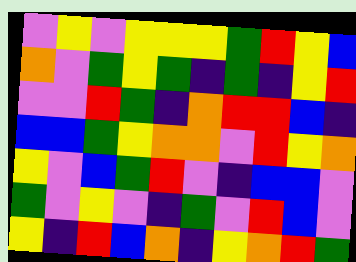[["violet", "yellow", "violet", "yellow", "yellow", "yellow", "green", "red", "yellow", "blue"], ["orange", "violet", "green", "yellow", "green", "indigo", "green", "indigo", "yellow", "red"], ["violet", "violet", "red", "green", "indigo", "orange", "red", "red", "blue", "indigo"], ["blue", "blue", "green", "yellow", "orange", "orange", "violet", "red", "yellow", "orange"], ["yellow", "violet", "blue", "green", "red", "violet", "indigo", "blue", "blue", "violet"], ["green", "violet", "yellow", "violet", "indigo", "green", "violet", "red", "blue", "violet"], ["yellow", "indigo", "red", "blue", "orange", "indigo", "yellow", "orange", "red", "green"]]